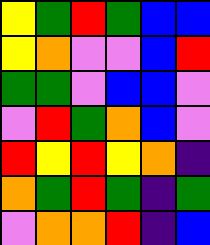[["yellow", "green", "red", "green", "blue", "blue"], ["yellow", "orange", "violet", "violet", "blue", "red"], ["green", "green", "violet", "blue", "blue", "violet"], ["violet", "red", "green", "orange", "blue", "violet"], ["red", "yellow", "red", "yellow", "orange", "indigo"], ["orange", "green", "red", "green", "indigo", "green"], ["violet", "orange", "orange", "red", "indigo", "blue"]]